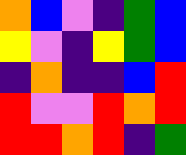[["orange", "blue", "violet", "indigo", "green", "blue"], ["yellow", "violet", "indigo", "yellow", "green", "blue"], ["indigo", "orange", "indigo", "indigo", "blue", "red"], ["red", "violet", "violet", "red", "orange", "red"], ["red", "red", "orange", "red", "indigo", "green"]]